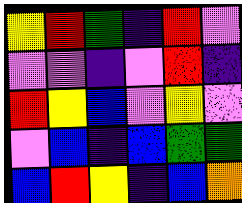[["yellow", "red", "green", "indigo", "red", "violet"], ["violet", "violet", "indigo", "violet", "red", "indigo"], ["red", "yellow", "blue", "violet", "yellow", "violet"], ["violet", "blue", "indigo", "blue", "green", "green"], ["blue", "red", "yellow", "indigo", "blue", "orange"]]